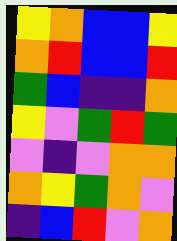[["yellow", "orange", "blue", "blue", "yellow"], ["orange", "red", "blue", "blue", "red"], ["green", "blue", "indigo", "indigo", "orange"], ["yellow", "violet", "green", "red", "green"], ["violet", "indigo", "violet", "orange", "orange"], ["orange", "yellow", "green", "orange", "violet"], ["indigo", "blue", "red", "violet", "orange"]]